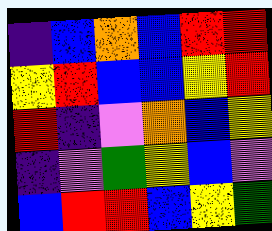[["indigo", "blue", "orange", "blue", "red", "red"], ["yellow", "red", "blue", "blue", "yellow", "red"], ["red", "indigo", "violet", "orange", "blue", "yellow"], ["indigo", "violet", "green", "yellow", "blue", "violet"], ["blue", "red", "red", "blue", "yellow", "green"]]